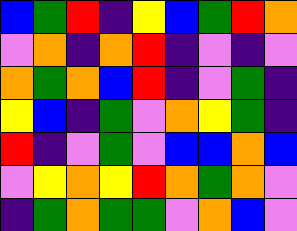[["blue", "green", "red", "indigo", "yellow", "blue", "green", "red", "orange"], ["violet", "orange", "indigo", "orange", "red", "indigo", "violet", "indigo", "violet"], ["orange", "green", "orange", "blue", "red", "indigo", "violet", "green", "indigo"], ["yellow", "blue", "indigo", "green", "violet", "orange", "yellow", "green", "indigo"], ["red", "indigo", "violet", "green", "violet", "blue", "blue", "orange", "blue"], ["violet", "yellow", "orange", "yellow", "red", "orange", "green", "orange", "violet"], ["indigo", "green", "orange", "green", "green", "violet", "orange", "blue", "violet"]]